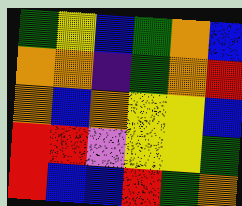[["green", "yellow", "blue", "green", "orange", "blue"], ["orange", "orange", "indigo", "green", "orange", "red"], ["orange", "blue", "orange", "yellow", "yellow", "blue"], ["red", "red", "violet", "yellow", "yellow", "green"], ["red", "blue", "blue", "red", "green", "orange"]]